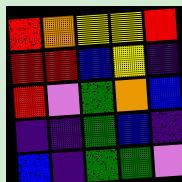[["red", "orange", "yellow", "yellow", "red"], ["red", "red", "blue", "yellow", "indigo"], ["red", "violet", "green", "orange", "blue"], ["indigo", "indigo", "green", "blue", "indigo"], ["blue", "indigo", "green", "green", "violet"]]